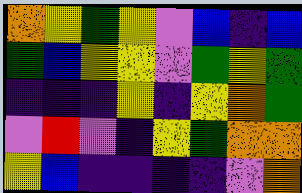[["orange", "yellow", "green", "yellow", "violet", "blue", "indigo", "blue"], ["green", "blue", "yellow", "yellow", "violet", "green", "yellow", "green"], ["indigo", "indigo", "indigo", "yellow", "indigo", "yellow", "orange", "green"], ["violet", "red", "violet", "indigo", "yellow", "green", "orange", "orange"], ["yellow", "blue", "indigo", "indigo", "indigo", "indigo", "violet", "orange"]]